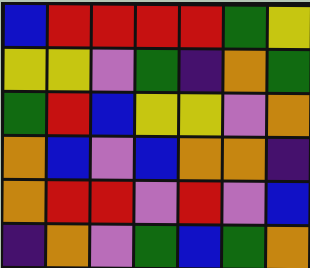[["blue", "red", "red", "red", "red", "green", "yellow"], ["yellow", "yellow", "violet", "green", "indigo", "orange", "green"], ["green", "red", "blue", "yellow", "yellow", "violet", "orange"], ["orange", "blue", "violet", "blue", "orange", "orange", "indigo"], ["orange", "red", "red", "violet", "red", "violet", "blue"], ["indigo", "orange", "violet", "green", "blue", "green", "orange"]]